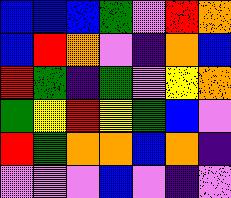[["blue", "blue", "blue", "green", "violet", "red", "orange"], ["blue", "red", "orange", "violet", "indigo", "orange", "blue"], ["red", "green", "indigo", "green", "violet", "yellow", "orange"], ["green", "yellow", "red", "yellow", "green", "blue", "violet"], ["red", "green", "orange", "orange", "blue", "orange", "indigo"], ["violet", "violet", "violet", "blue", "violet", "indigo", "violet"]]